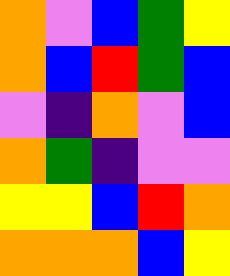[["orange", "violet", "blue", "green", "yellow"], ["orange", "blue", "red", "green", "blue"], ["violet", "indigo", "orange", "violet", "blue"], ["orange", "green", "indigo", "violet", "violet"], ["yellow", "yellow", "blue", "red", "orange"], ["orange", "orange", "orange", "blue", "yellow"]]